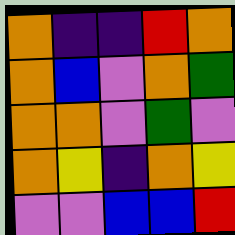[["orange", "indigo", "indigo", "red", "orange"], ["orange", "blue", "violet", "orange", "green"], ["orange", "orange", "violet", "green", "violet"], ["orange", "yellow", "indigo", "orange", "yellow"], ["violet", "violet", "blue", "blue", "red"]]